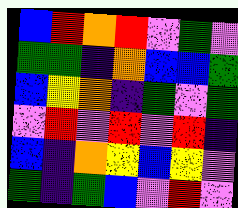[["blue", "red", "orange", "red", "violet", "green", "violet"], ["green", "green", "indigo", "orange", "blue", "blue", "green"], ["blue", "yellow", "orange", "indigo", "green", "violet", "green"], ["violet", "red", "violet", "red", "violet", "red", "indigo"], ["blue", "indigo", "orange", "yellow", "blue", "yellow", "violet"], ["green", "indigo", "green", "blue", "violet", "red", "violet"]]